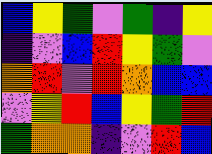[["blue", "yellow", "green", "violet", "green", "indigo", "yellow"], ["indigo", "violet", "blue", "red", "yellow", "green", "violet"], ["orange", "red", "violet", "red", "orange", "blue", "blue"], ["violet", "yellow", "red", "blue", "yellow", "green", "red"], ["green", "orange", "orange", "indigo", "violet", "red", "blue"]]